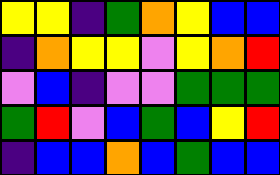[["yellow", "yellow", "indigo", "green", "orange", "yellow", "blue", "blue"], ["indigo", "orange", "yellow", "yellow", "violet", "yellow", "orange", "red"], ["violet", "blue", "indigo", "violet", "violet", "green", "green", "green"], ["green", "red", "violet", "blue", "green", "blue", "yellow", "red"], ["indigo", "blue", "blue", "orange", "blue", "green", "blue", "blue"]]